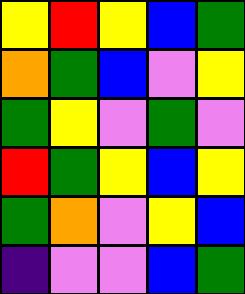[["yellow", "red", "yellow", "blue", "green"], ["orange", "green", "blue", "violet", "yellow"], ["green", "yellow", "violet", "green", "violet"], ["red", "green", "yellow", "blue", "yellow"], ["green", "orange", "violet", "yellow", "blue"], ["indigo", "violet", "violet", "blue", "green"]]